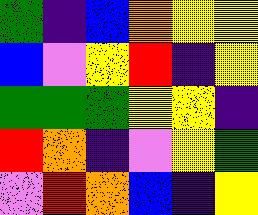[["green", "indigo", "blue", "orange", "yellow", "yellow"], ["blue", "violet", "yellow", "red", "indigo", "yellow"], ["green", "green", "green", "yellow", "yellow", "indigo"], ["red", "orange", "indigo", "violet", "yellow", "green"], ["violet", "red", "orange", "blue", "indigo", "yellow"]]